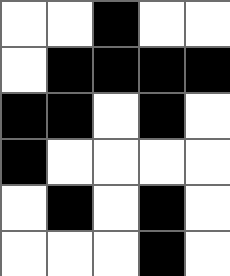[["white", "white", "black", "white", "white"], ["white", "black", "black", "black", "black"], ["black", "black", "white", "black", "white"], ["black", "white", "white", "white", "white"], ["white", "black", "white", "black", "white"], ["white", "white", "white", "black", "white"]]